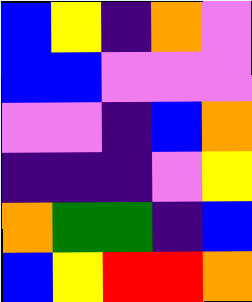[["blue", "yellow", "indigo", "orange", "violet"], ["blue", "blue", "violet", "violet", "violet"], ["violet", "violet", "indigo", "blue", "orange"], ["indigo", "indigo", "indigo", "violet", "yellow"], ["orange", "green", "green", "indigo", "blue"], ["blue", "yellow", "red", "red", "orange"]]